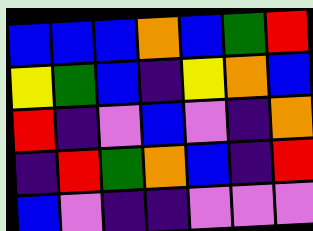[["blue", "blue", "blue", "orange", "blue", "green", "red"], ["yellow", "green", "blue", "indigo", "yellow", "orange", "blue"], ["red", "indigo", "violet", "blue", "violet", "indigo", "orange"], ["indigo", "red", "green", "orange", "blue", "indigo", "red"], ["blue", "violet", "indigo", "indigo", "violet", "violet", "violet"]]